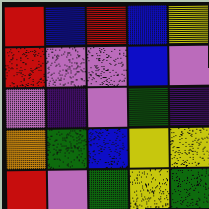[["red", "blue", "red", "blue", "yellow"], ["red", "violet", "violet", "blue", "violet"], ["violet", "indigo", "violet", "green", "indigo"], ["orange", "green", "blue", "yellow", "yellow"], ["red", "violet", "green", "yellow", "green"]]